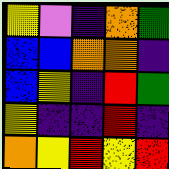[["yellow", "violet", "indigo", "orange", "green"], ["blue", "blue", "orange", "orange", "indigo"], ["blue", "yellow", "indigo", "red", "green"], ["yellow", "indigo", "indigo", "red", "indigo"], ["orange", "yellow", "red", "yellow", "red"]]